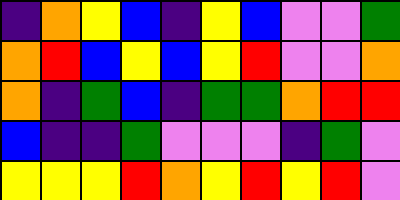[["indigo", "orange", "yellow", "blue", "indigo", "yellow", "blue", "violet", "violet", "green"], ["orange", "red", "blue", "yellow", "blue", "yellow", "red", "violet", "violet", "orange"], ["orange", "indigo", "green", "blue", "indigo", "green", "green", "orange", "red", "red"], ["blue", "indigo", "indigo", "green", "violet", "violet", "violet", "indigo", "green", "violet"], ["yellow", "yellow", "yellow", "red", "orange", "yellow", "red", "yellow", "red", "violet"]]